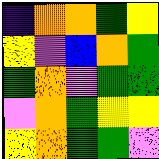[["indigo", "orange", "orange", "green", "yellow"], ["yellow", "violet", "blue", "orange", "green"], ["green", "orange", "violet", "green", "green"], ["violet", "orange", "green", "yellow", "yellow"], ["yellow", "orange", "green", "green", "violet"]]